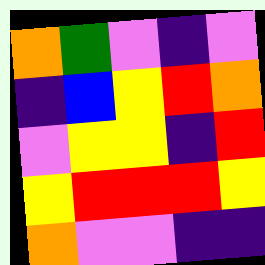[["orange", "green", "violet", "indigo", "violet"], ["indigo", "blue", "yellow", "red", "orange"], ["violet", "yellow", "yellow", "indigo", "red"], ["yellow", "red", "red", "red", "yellow"], ["orange", "violet", "violet", "indigo", "indigo"]]